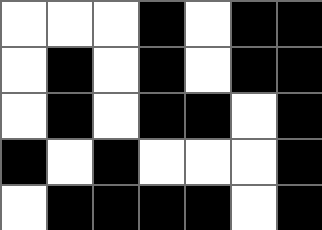[["white", "white", "white", "black", "white", "black", "black"], ["white", "black", "white", "black", "white", "black", "black"], ["white", "black", "white", "black", "black", "white", "black"], ["black", "white", "black", "white", "white", "white", "black"], ["white", "black", "black", "black", "black", "white", "black"]]